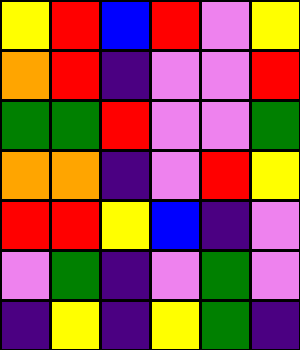[["yellow", "red", "blue", "red", "violet", "yellow"], ["orange", "red", "indigo", "violet", "violet", "red"], ["green", "green", "red", "violet", "violet", "green"], ["orange", "orange", "indigo", "violet", "red", "yellow"], ["red", "red", "yellow", "blue", "indigo", "violet"], ["violet", "green", "indigo", "violet", "green", "violet"], ["indigo", "yellow", "indigo", "yellow", "green", "indigo"]]